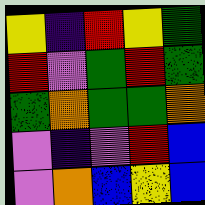[["yellow", "indigo", "red", "yellow", "green"], ["red", "violet", "green", "red", "green"], ["green", "orange", "green", "green", "orange"], ["violet", "indigo", "violet", "red", "blue"], ["violet", "orange", "blue", "yellow", "blue"]]